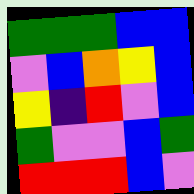[["green", "green", "green", "blue", "blue"], ["violet", "blue", "orange", "yellow", "blue"], ["yellow", "indigo", "red", "violet", "blue"], ["green", "violet", "violet", "blue", "green"], ["red", "red", "red", "blue", "violet"]]